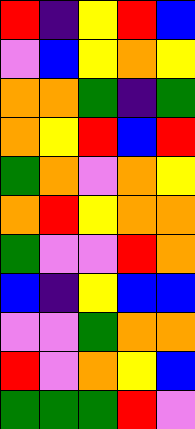[["red", "indigo", "yellow", "red", "blue"], ["violet", "blue", "yellow", "orange", "yellow"], ["orange", "orange", "green", "indigo", "green"], ["orange", "yellow", "red", "blue", "red"], ["green", "orange", "violet", "orange", "yellow"], ["orange", "red", "yellow", "orange", "orange"], ["green", "violet", "violet", "red", "orange"], ["blue", "indigo", "yellow", "blue", "blue"], ["violet", "violet", "green", "orange", "orange"], ["red", "violet", "orange", "yellow", "blue"], ["green", "green", "green", "red", "violet"]]